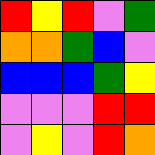[["red", "yellow", "red", "violet", "green"], ["orange", "orange", "green", "blue", "violet"], ["blue", "blue", "blue", "green", "yellow"], ["violet", "violet", "violet", "red", "red"], ["violet", "yellow", "violet", "red", "orange"]]